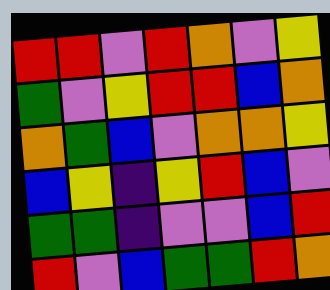[["red", "red", "violet", "red", "orange", "violet", "yellow"], ["green", "violet", "yellow", "red", "red", "blue", "orange"], ["orange", "green", "blue", "violet", "orange", "orange", "yellow"], ["blue", "yellow", "indigo", "yellow", "red", "blue", "violet"], ["green", "green", "indigo", "violet", "violet", "blue", "red"], ["red", "violet", "blue", "green", "green", "red", "orange"]]